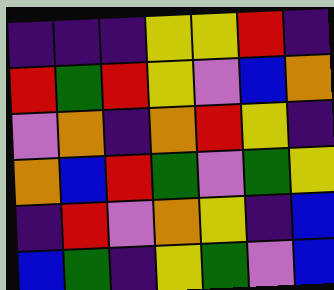[["indigo", "indigo", "indigo", "yellow", "yellow", "red", "indigo"], ["red", "green", "red", "yellow", "violet", "blue", "orange"], ["violet", "orange", "indigo", "orange", "red", "yellow", "indigo"], ["orange", "blue", "red", "green", "violet", "green", "yellow"], ["indigo", "red", "violet", "orange", "yellow", "indigo", "blue"], ["blue", "green", "indigo", "yellow", "green", "violet", "blue"]]